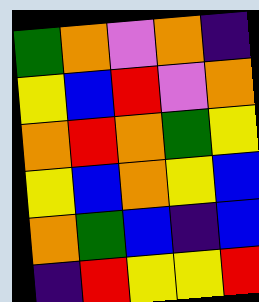[["green", "orange", "violet", "orange", "indigo"], ["yellow", "blue", "red", "violet", "orange"], ["orange", "red", "orange", "green", "yellow"], ["yellow", "blue", "orange", "yellow", "blue"], ["orange", "green", "blue", "indigo", "blue"], ["indigo", "red", "yellow", "yellow", "red"]]